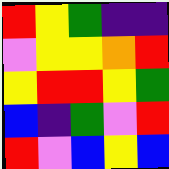[["red", "yellow", "green", "indigo", "indigo"], ["violet", "yellow", "yellow", "orange", "red"], ["yellow", "red", "red", "yellow", "green"], ["blue", "indigo", "green", "violet", "red"], ["red", "violet", "blue", "yellow", "blue"]]